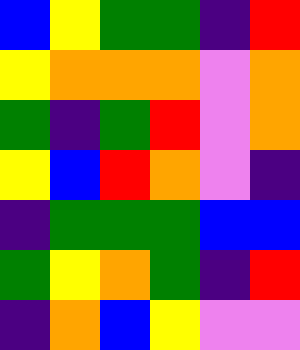[["blue", "yellow", "green", "green", "indigo", "red"], ["yellow", "orange", "orange", "orange", "violet", "orange"], ["green", "indigo", "green", "red", "violet", "orange"], ["yellow", "blue", "red", "orange", "violet", "indigo"], ["indigo", "green", "green", "green", "blue", "blue"], ["green", "yellow", "orange", "green", "indigo", "red"], ["indigo", "orange", "blue", "yellow", "violet", "violet"]]